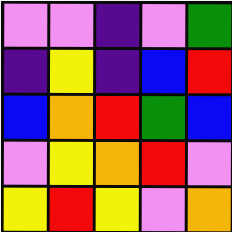[["violet", "violet", "indigo", "violet", "green"], ["indigo", "yellow", "indigo", "blue", "red"], ["blue", "orange", "red", "green", "blue"], ["violet", "yellow", "orange", "red", "violet"], ["yellow", "red", "yellow", "violet", "orange"]]